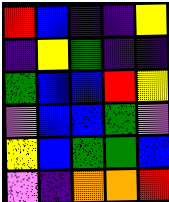[["red", "blue", "indigo", "indigo", "yellow"], ["indigo", "yellow", "green", "indigo", "indigo"], ["green", "blue", "blue", "red", "yellow"], ["violet", "blue", "blue", "green", "violet"], ["yellow", "blue", "green", "green", "blue"], ["violet", "indigo", "orange", "orange", "red"]]